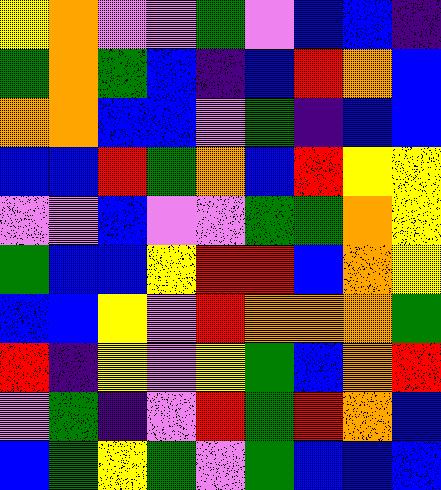[["yellow", "orange", "violet", "violet", "green", "violet", "blue", "blue", "indigo"], ["green", "orange", "green", "blue", "indigo", "blue", "red", "orange", "blue"], ["orange", "orange", "blue", "blue", "violet", "green", "indigo", "blue", "blue"], ["blue", "blue", "red", "green", "orange", "blue", "red", "yellow", "yellow"], ["violet", "violet", "blue", "violet", "violet", "green", "green", "orange", "yellow"], ["green", "blue", "blue", "yellow", "red", "red", "blue", "orange", "yellow"], ["blue", "blue", "yellow", "violet", "red", "orange", "orange", "orange", "green"], ["red", "indigo", "yellow", "violet", "yellow", "green", "blue", "orange", "red"], ["violet", "green", "indigo", "violet", "red", "green", "red", "orange", "blue"], ["blue", "green", "yellow", "green", "violet", "green", "blue", "blue", "blue"]]